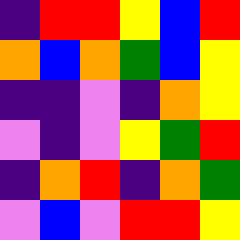[["indigo", "red", "red", "yellow", "blue", "red"], ["orange", "blue", "orange", "green", "blue", "yellow"], ["indigo", "indigo", "violet", "indigo", "orange", "yellow"], ["violet", "indigo", "violet", "yellow", "green", "red"], ["indigo", "orange", "red", "indigo", "orange", "green"], ["violet", "blue", "violet", "red", "red", "yellow"]]